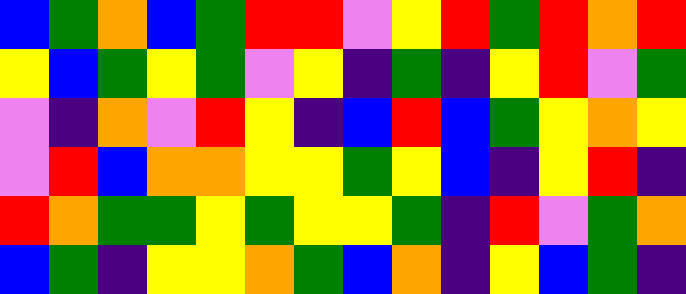[["blue", "green", "orange", "blue", "green", "red", "red", "violet", "yellow", "red", "green", "red", "orange", "red"], ["yellow", "blue", "green", "yellow", "green", "violet", "yellow", "indigo", "green", "indigo", "yellow", "red", "violet", "green"], ["violet", "indigo", "orange", "violet", "red", "yellow", "indigo", "blue", "red", "blue", "green", "yellow", "orange", "yellow"], ["violet", "red", "blue", "orange", "orange", "yellow", "yellow", "green", "yellow", "blue", "indigo", "yellow", "red", "indigo"], ["red", "orange", "green", "green", "yellow", "green", "yellow", "yellow", "green", "indigo", "red", "violet", "green", "orange"], ["blue", "green", "indigo", "yellow", "yellow", "orange", "green", "blue", "orange", "indigo", "yellow", "blue", "green", "indigo"]]